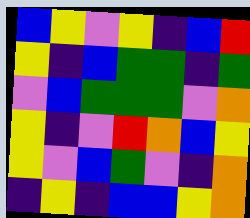[["blue", "yellow", "violet", "yellow", "indigo", "blue", "red"], ["yellow", "indigo", "blue", "green", "green", "indigo", "green"], ["violet", "blue", "green", "green", "green", "violet", "orange"], ["yellow", "indigo", "violet", "red", "orange", "blue", "yellow"], ["yellow", "violet", "blue", "green", "violet", "indigo", "orange"], ["indigo", "yellow", "indigo", "blue", "blue", "yellow", "orange"]]